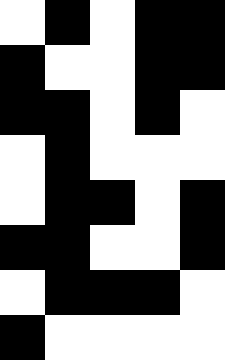[["white", "black", "white", "black", "black"], ["black", "white", "white", "black", "black"], ["black", "black", "white", "black", "white"], ["white", "black", "white", "white", "white"], ["white", "black", "black", "white", "black"], ["black", "black", "white", "white", "black"], ["white", "black", "black", "black", "white"], ["black", "white", "white", "white", "white"]]